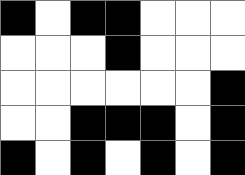[["black", "white", "black", "black", "white", "white", "white"], ["white", "white", "white", "black", "white", "white", "white"], ["white", "white", "white", "white", "white", "white", "black"], ["white", "white", "black", "black", "black", "white", "black"], ["black", "white", "black", "white", "black", "white", "black"]]